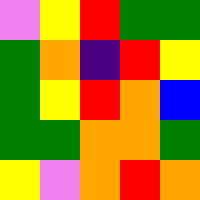[["violet", "yellow", "red", "green", "green"], ["green", "orange", "indigo", "red", "yellow"], ["green", "yellow", "red", "orange", "blue"], ["green", "green", "orange", "orange", "green"], ["yellow", "violet", "orange", "red", "orange"]]